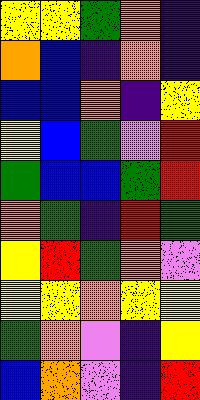[["yellow", "yellow", "green", "orange", "indigo"], ["orange", "blue", "indigo", "orange", "indigo"], ["blue", "blue", "orange", "indigo", "yellow"], ["yellow", "blue", "green", "violet", "red"], ["green", "blue", "blue", "green", "red"], ["orange", "green", "indigo", "red", "green"], ["yellow", "red", "green", "orange", "violet"], ["yellow", "yellow", "orange", "yellow", "yellow"], ["green", "orange", "violet", "indigo", "yellow"], ["blue", "orange", "violet", "indigo", "red"]]